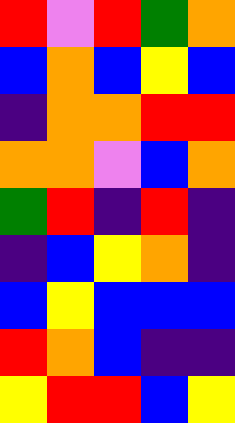[["red", "violet", "red", "green", "orange"], ["blue", "orange", "blue", "yellow", "blue"], ["indigo", "orange", "orange", "red", "red"], ["orange", "orange", "violet", "blue", "orange"], ["green", "red", "indigo", "red", "indigo"], ["indigo", "blue", "yellow", "orange", "indigo"], ["blue", "yellow", "blue", "blue", "blue"], ["red", "orange", "blue", "indigo", "indigo"], ["yellow", "red", "red", "blue", "yellow"]]